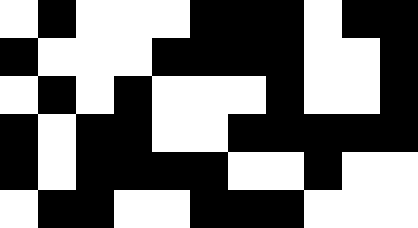[["white", "black", "white", "white", "white", "black", "black", "black", "white", "black", "black"], ["black", "white", "white", "white", "black", "black", "black", "black", "white", "white", "black"], ["white", "black", "white", "black", "white", "white", "white", "black", "white", "white", "black"], ["black", "white", "black", "black", "white", "white", "black", "black", "black", "black", "black"], ["black", "white", "black", "black", "black", "black", "white", "white", "black", "white", "white"], ["white", "black", "black", "white", "white", "black", "black", "black", "white", "white", "white"]]